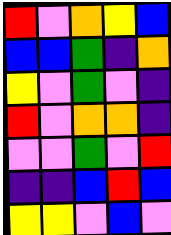[["red", "violet", "orange", "yellow", "blue"], ["blue", "blue", "green", "indigo", "orange"], ["yellow", "violet", "green", "violet", "indigo"], ["red", "violet", "orange", "orange", "indigo"], ["violet", "violet", "green", "violet", "red"], ["indigo", "indigo", "blue", "red", "blue"], ["yellow", "yellow", "violet", "blue", "violet"]]